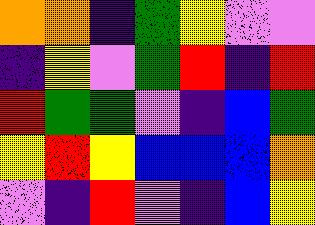[["orange", "orange", "indigo", "green", "yellow", "violet", "violet"], ["indigo", "yellow", "violet", "green", "red", "indigo", "red"], ["red", "green", "green", "violet", "indigo", "blue", "green"], ["yellow", "red", "yellow", "blue", "blue", "blue", "orange"], ["violet", "indigo", "red", "violet", "indigo", "blue", "yellow"]]